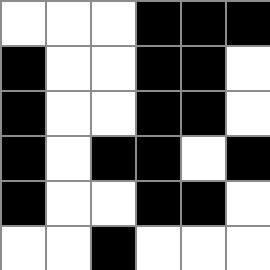[["white", "white", "white", "black", "black", "black"], ["black", "white", "white", "black", "black", "white"], ["black", "white", "white", "black", "black", "white"], ["black", "white", "black", "black", "white", "black"], ["black", "white", "white", "black", "black", "white"], ["white", "white", "black", "white", "white", "white"]]